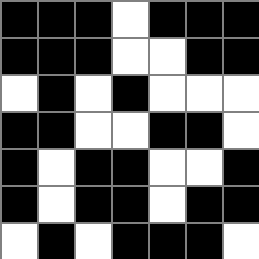[["black", "black", "black", "white", "black", "black", "black"], ["black", "black", "black", "white", "white", "black", "black"], ["white", "black", "white", "black", "white", "white", "white"], ["black", "black", "white", "white", "black", "black", "white"], ["black", "white", "black", "black", "white", "white", "black"], ["black", "white", "black", "black", "white", "black", "black"], ["white", "black", "white", "black", "black", "black", "white"]]